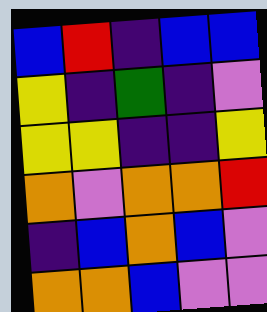[["blue", "red", "indigo", "blue", "blue"], ["yellow", "indigo", "green", "indigo", "violet"], ["yellow", "yellow", "indigo", "indigo", "yellow"], ["orange", "violet", "orange", "orange", "red"], ["indigo", "blue", "orange", "blue", "violet"], ["orange", "orange", "blue", "violet", "violet"]]